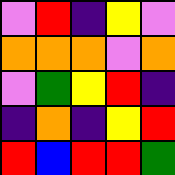[["violet", "red", "indigo", "yellow", "violet"], ["orange", "orange", "orange", "violet", "orange"], ["violet", "green", "yellow", "red", "indigo"], ["indigo", "orange", "indigo", "yellow", "red"], ["red", "blue", "red", "red", "green"]]